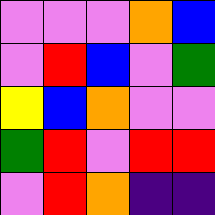[["violet", "violet", "violet", "orange", "blue"], ["violet", "red", "blue", "violet", "green"], ["yellow", "blue", "orange", "violet", "violet"], ["green", "red", "violet", "red", "red"], ["violet", "red", "orange", "indigo", "indigo"]]